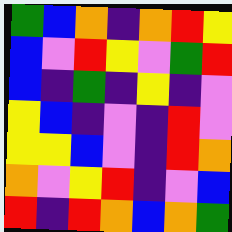[["green", "blue", "orange", "indigo", "orange", "red", "yellow"], ["blue", "violet", "red", "yellow", "violet", "green", "red"], ["blue", "indigo", "green", "indigo", "yellow", "indigo", "violet"], ["yellow", "blue", "indigo", "violet", "indigo", "red", "violet"], ["yellow", "yellow", "blue", "violet", "indigo", "red", "orange"], ["orange", "violet", "yellow", "red", "indigo", "violet", "blue"], ["red", "indigo", "red", "orange", "blue", "orange", "green"]]